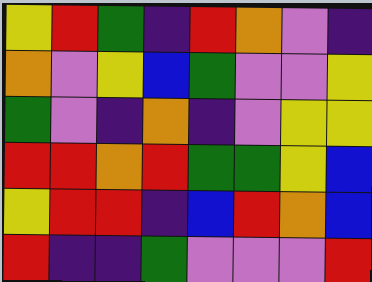[["yellow", "red", "green", "indigo", "red", "orange", "violet", "indigo"], ["orange", "violet", "yellow", "blue", "green", "violet", "violet", "yellow"], ["green", "violet", "indigo", "orange", "indigo", "violet", "yellow", "yellow"], ["red", "red", "orange", "red", "green", "green", "yellow", "blue"], ["yellow", "red", "red", "indigo", "blue", "red", "orange", "blue"], ["red", "indigo", "indigo", "green", "violet", "violet", "violet", "red"]]